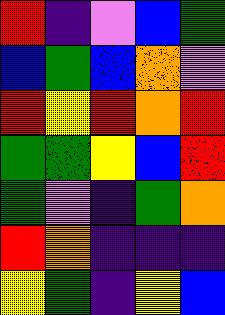[["red", "indigo", "violet", "blue", "green"], ["blue", "green", "blue", "orange", "violet"], ["red", "yellow", "red", "orange", "red"], ["green", "green", "yellow", "blue", "red"], ["green", "violet", "indigo", "green", "orange"], ["red", "orange", "indigo", "indigo", "indigo"], ["yellow", "green", "indigo", "yellow", "blue"]]